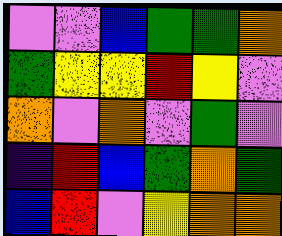[["violet", "violet", "blue", "green", "green", "orange"], ["green", "yellow", "yellow", "red", "yellow", "violet"], ["orange", "violet", "orange", "violet", "green", "violet"], ["indigo", "red", "blue", "green", "orange", "green"], ["blue", "red", "violet", "yellow", "orange", "orange"]]